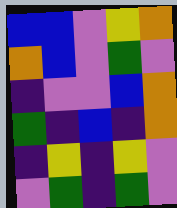[["blue", "blue", "violet", "yellow", "orange"], ["orange", "blue", "violet", "green", "violet"], ["indigo", "violet", "violet", "blue", "orange"], ["green", "indigo", "blue", "indigo", "orange"], ["indigo", "yellow", "indigo", "yellow", "violet"], ["violet", "green", "indigo", "green", "violet"]]